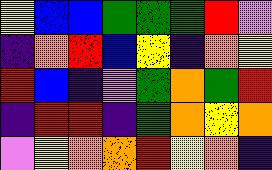[["yellow", "blue", "blue", "green", "green", "green", "red", "violet"], ["indigo", "orange", "red", "blue", "yellow", "indigo", "orange", "yellow"], ["red", "blue", "indigo", "violet", "green", "orange", "green", "red"], ["indigo", "red", "red", "indigo", "green", "orange", "yellow", "orange"], ["violet", "yellow", "orange", "orange", "red", "yellow", "orange", "indigo"]]